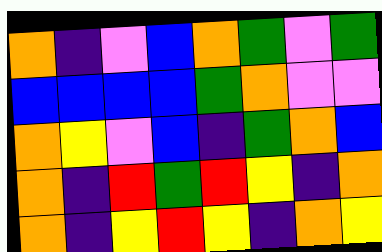[["orange", "indigo", "violet", "blue", "orange", "green", "violet", "green"], ["blue", "blue", "blue", "blue", "green", "orange", "violet", "violet"], ["orange", "yellow", "violet", "blue", "indigo", "green", "orange", "blue"], ["orange", "indigo", "red", "green", "red", "yellow", "indigo", "orange"], ["orange", "indigo", "yellow", "red", "yellow", "indigo", "orange", "yellow"]]